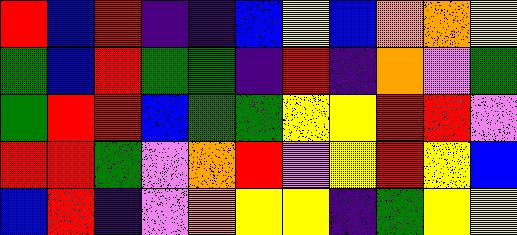[["red", "blue", "red", "indigo", "indigo", "blue", "yellow", "blue", "orange", "orange", "yellow"], ["green", "blue", "red", "green", "green", "indigo", "red", "indigo", "orange", "violet", "green"], ["green", "red", "red", "blue", "green", "green", "yellow", "yellow", "red", "red", "violet"], ["red", "red", "green", "violet", "orange", "red", "violet", "yellow", "red", "yellow", "blue"], ["blue", "red", "indigo", "violet", "orange", "yellow", "yellow", "indigo", "green", "yellow", "yellow"]]